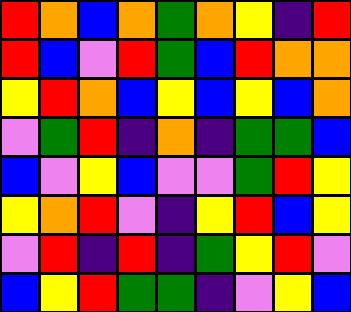[["red", "orange", "blue", "orange", "green", "orange", "yellow", "indigo", "red"], ["red", "blue", "violet", "red", "green", "blue", "red", "orange", "orange"], ["yellow", "red", "orange", "blue", "yellow", "blue", "yellow", "blue", "orange"], ["violet", "green", "red", "indigo", "orange", "indigo", "green", "green", "blue"], ["blue", "violet", "yellow", "blue", "violet", "violet", "green", "red", "yellow"], ["yellow", "orange", "red", "violet", "indigo", "yellow", "red", "blue", "yellow"], ["violet", "red", "indigo", "red", "indigo", "green", "yellow", "red", "violet"], ["blue", "yellow", "red", "green", "green", "indigo", "violet", "yellow", "blue"]]